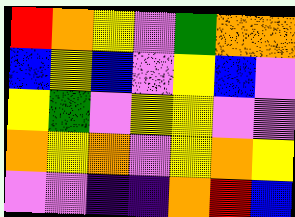[["red", "orange", "yellow", "violet", "green", "orange", "orange"], ["blue", "yellow", "blue", "violet", "yellow", "blue", "violet"], ["yellow", "green", "violet", "yellow", "yellow", "violet", "violet"], ["orange", "yellow", "orange", "violet", "yellow", "orange", "yellow"], ["violet", "violet", "indigo", "indigo", "orange", "red", "blue"]]